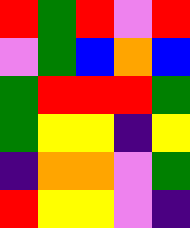[["red", "green", "red", "violet", "red"], ["violet", "green", "blue", "orange", "blue"], ["green", "red", "red", "red", "green"], ["green", "yellow", "yellow", "indigo", "yellow"], ["indigo", "orange", "orange", "violet", "green"], ["red", "yellow", "yellow", "violet", "indigo"]]